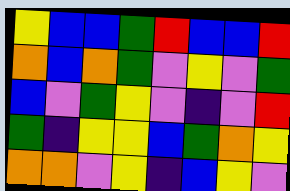[["yellow", "blue", "blue", "green", "red", "blue", "blue", "red"], ["orange", "blue", "orange", "green", "violet", "yellow", "violet", "green"], ["blue", "violet", "green", "yellow", "violet", "indigo", "violet", "red"], ["green", "indigo", "yellow", "yellow", "blue", "green", "orange", "yellow"], ["orange", "orange", "violet", "yellow", "indigo", "blue", "yellow", "violet"]]